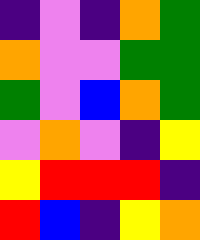[["indigo", "violet", "indigo", "orange", "green"], ["orange", "violet", "violet", "green", "green"], ["green", "violet", "blue", "orange", "green"], ["violet", "orange", "violet", "indigo", "yellow"], ["yellow", "red", "red", "red", "indigo"], ["red", "blue", "indigo", "yellow", "orange"]]